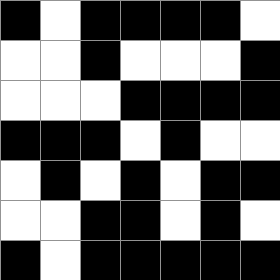[["black", "white", "black", "black", "black", "black", "white"], ["white", "white", "black", "white", "white", "white", "black"], ["white", "white", "white", "black", "black", "black", "black"], ["black", "black", "black", "white", "black", "white", "white"], ["white", "black", "white", "black", "white", "black", "black"], ["white", "white", "black", "black", "white", "black", "white"], ["black", "white", "black", "black", "black", "black", "black"]]